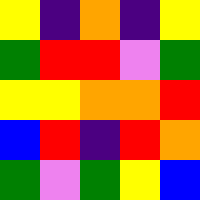[["yellow", "indigo", "orange", "indigo", "yellow"], ["green", "red", "red", "violet", "green"], ["yellow", "yellow", "orange", "orange", "red"], ["blue", "red", "indigo", "red", "orange"], ["green", "violet", "green", "yellow", "blue"]]